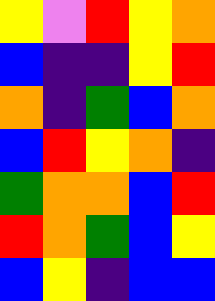[["yellow", "violet", "red", "yellow", "orange"], ["blue", "indigo", "indigo", "yellow", "red"], ["orange", "indigo", "green", "blue", "orange"], ["blue", "red", "yellow", "orange", "indigo"], ["green", "orange", "orange", "blue", "red"], ["red", "orange", "green", "blue", "yellow"], ["blue", "yellow", "indigo", "blue", "blue"]]